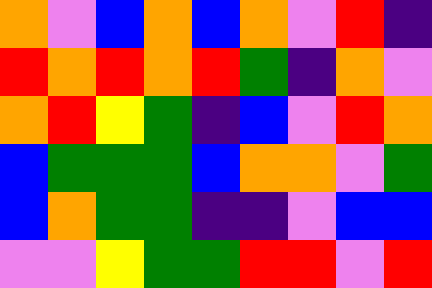[["orange", "violet", "blue", "orange", "blue", "orange", "violet", "red", "indigo"], ["red", "orange", "red", "orange", "red", "green", "indigo", "orange", "violet"], ["orange", "red", "yellow", "green", "indigo", "blue", "violet", "red", "orange"], ["blue", "green", "green", "green", "blue", "orange", "orange", "violet", "green"], ["blue", "orange", "green", "green", "indigo", "indigo", "violet", "blue", "blue"], ["violet", "violet", "yellow", "green", "green", "red", "red", "violet", "red"]]